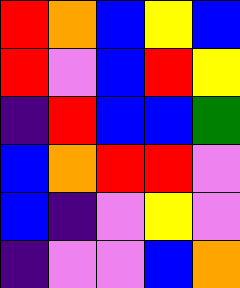[["red", "orange", "blue", "yellow", "blue"], ["red", "violet", "blue", "red", "yellow"], ["indigo", "red", "blue", "blue", "green"], ["blue", "orange", "red", "red", "violet"], ["blue", "indigo", "violet", "yellow", "violet"], ["indigo", "violet", "violet", "blue", "orange"]]